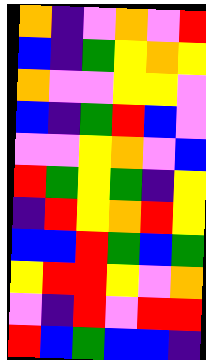[["orange", "indigo", "violet", "orange", "violet", "red"], ["blue", "indigo", "green", "yellow", "orange", "yellow"], ["orange", "violet", "violet", "yellow", "yellow", "violet"], ["blue", "indigo", "green", "red", "blue", "violet"], ["violet", "violet", "yellow", "orange", "violet", "blue"], ["red", "green", "yellow", "green", "indigo", "yellow"], ["indigo", "red", "yellow", "orange", "red", "yellow"], ["blue", "blue", "red", "green", "blue", "green"], ["yellow", "red", "red", "yellow", "violet", "orange"], ["violet", "indigo", "red", "violet", "red", "red"], ["red", "blue", "green", "blue", "blue", "indigo"]]